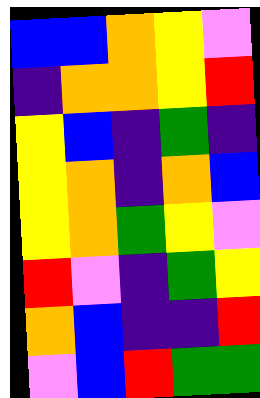[["blue", "blue", "orange", "yellow", "violet"], ["indigo", "orange", "orange", "yellow", "red"], ["yellow", "blue", "indigo", "green", "indigo"], ["yellow", "orange", "indigo", "orange", "blue"], ["yellow", "orange", "green", "yellow", "violet"], ["red", "violet", "indigo", "green", "yellow"], ["orange", "blue", "indigo", "indigo", "red"], ["violet", "blue", "red", "green", "green"]]